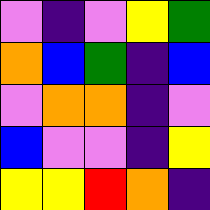[["violet", "indigo", "violet", "yellow", "green"], ["orange", "blue", "green", "indigo", "blue"], ["violet", "orange", "orange", "indigo", "violet"], ["blue", "violet", "violet", "indigo", "yellow"], ["yellow", "yellow", "red", "orange", "indigo"]]